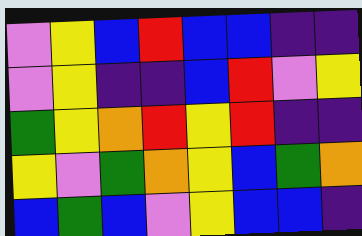[["violet", "yellow", "blue", "red", "blue", "blue", "indigo", "indigo"], ["violet", "yellow", "indigo", "indigo", "blue", "red", "violet", "yellow"], ["green", "yellow", "orange", "red", "yellow", "red", "indigo", "indigo"], ["yellow", "violet", "green", "orange", "yellow", "blue", "green", "orange"], ["blue", "green", "blue", "violet", "yellow", "blue", "blue", "indigo"]]